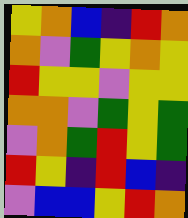[["yellow", "orange", "blue", "indigo", "red", "orange"], ["orange", "violet", "green", "yellow", "orange", "yellow"], ["red", "yellow", "yellow", "violet", "yellow", "yellow"], ["orange", "orange", "violet", "green", "yellow", "green"], ["violet", "orange", "green", "red", "yellow", "green"], ["red", "yellow", "indigo", "red", "blue", "indigo"], ["violet", "blue", "blue", "yellow", "red", "orange"]]